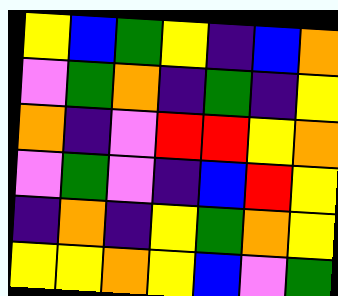[["yellow", "blue", "green", "yellow", "indigo", "blue", "orange"], ["violet", "green", "orange", "indigo", "green", "indigo", "yellow"], ["orange", "indigo", "violet", "red", "red", "yellow", "orange"], ["violet", "green", "violet", "indigo", "blue", "red", "yellow"], ["indigo", "orange", "indigo", "yellow", "green", "orange", "yellow"], ["yellow", "yellow", "orange", "yellow", "blue", "violet", "green"]]